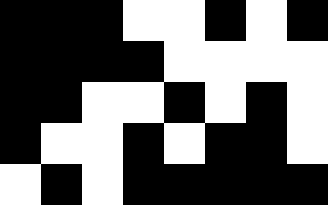[["black", "black", "black", "white", "white", "black", "white", "black"], ["black", "black", "black", "black", "white", "white", "white", "white"], ["black", "black", "white", "white", "black", "white", "black", "white"], ["black", "white", "white", "black", "white", "black", "black", "white"], ["white", "black", "white", "black", "black", "black", "black", "black"]]